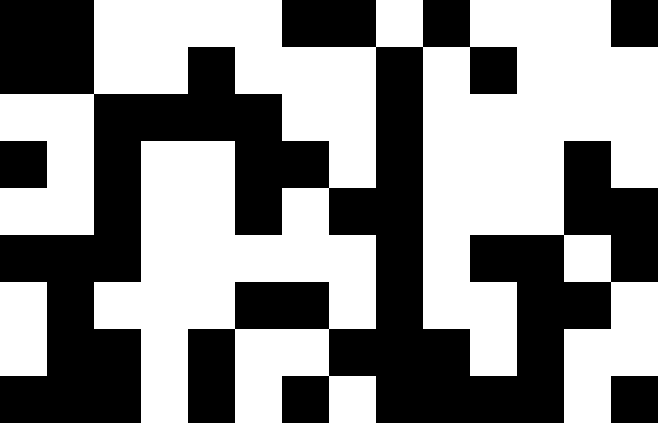[["black", "black", "white", "white", "white", "white", "black", "black", "white", "black", "white", "white", "white", "black"], ["black", "black", "white", "white", "black", "white", "white", "white", "black", "white", "black", "white", "white", "white"], ["white", "white", "black", "black", "black", "black", "white", "white", "black", "white", "white", "white", "white", "white"], ["black", "white", "black", "white", "white", "black", "black", "white", "black", "white", "white", "white", "black", "white"], ["white", "white", "black", "white", "white", "black", "white", "black", "black", "white", "white", "white", "black", "black"], ["black", "black", "black", "white", "white", "white", "white", "white", "black", "white", "black", "black", "white", "black"], ["white", "black", "white", "white", "white", "black", "black", "white", "black", "white", "white", "black", "black", "white"], ["white", "black", "black", "white", "black", "white", "white", "black", "black", "black", "white", "black", "white", "white"], ["black", "black", "black", "white", "black", "white", "black", "white", "black", "black", "black", "black", "white", "black"]]